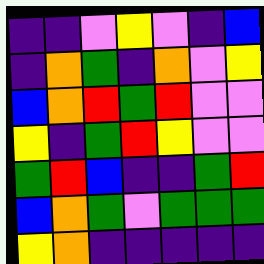[["indigo", "indigo", "violet", "yellow", "violet", "indigo", "blue"], ["indigo", "orange", "green", "indigo", "orange", "violet", "yellow"], ["blue", "orange", "red", "green", "red", "violet", "violet"], ["yellow", "indigo", "green", "red", "yellow", "violet", "violet"], ["green", "red", "blue", "indigo", "indigo", "green", "red"], ["blue", "orange", "green", "violet", "green", "green", "green"], ["yellow", "orange", "indigo", "indigo", "indigo", "indigo", "indigo"]]